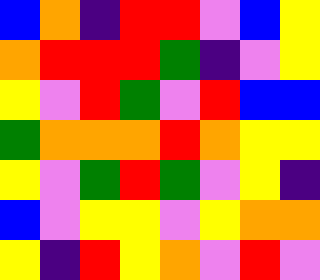[["blue", "orange", "indigo", "red", "red", "violet", "blue", "yellow"], ["orange", "red", "red", "red", "green", "indigo", "violet", "yellow"], ["yellow", "violet", "red", "green", "violet", "red", "blue", "blue"], ["green", "orange", "orange", "orange", "red", "orange", "yellow", "yellow"], ["yellow", "violet", "green", "red", "green", "violet", "yellow", "indigo"], ["blue", "violet", "yellow", "yellow", "violet", "yellow", "orange", "orange"], ["yellow", "indigo", "red", "yellow", "orange", "violet", "red", "violet"]]